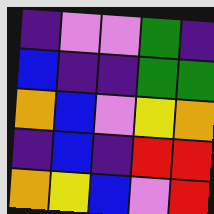[["indigo", "violet", "violet", "green", "indigo"], ["blue", "indigo", "indigo", "green", "green"], ["orange", "blue", "violet", "yellow", "orange"], ["indigo", "blue", "indigo", "red", "red"], ["orange", "yellow", "blue", "violet", "red"]]